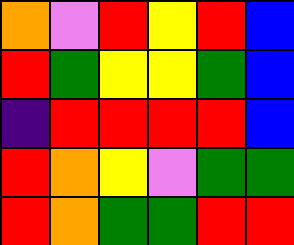[["orange", "violet", "red", "yellow", "red", "blue"], ["red", "green", "yellow", "yellow", "green", "blue"], ["indigo", "red", "red", "red", "red", "blue"], ["red", "orange", "yellow", "violet", "green", "green"], ["red", "orange", "green", "green", "red", "red"]]